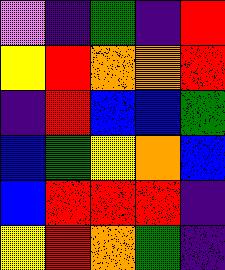[["violet", "indigo", "green", "indigo", "red"], ["yellow", "red", "orange", "orange", "red"], ["indigo", "red", "blue", "blue", "green"], ["blue", "green", "yellow", "orange", "blue"], ["blue", "red", "red", "red", "indigo"], ["yellow", "red", "orange", "green", "indigo"]]